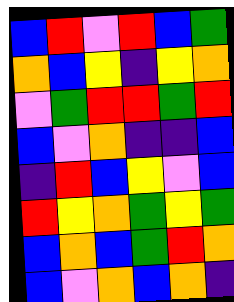[["blue", "red", "violet", "red", "blue", "green"], ["orange", "blue", "yellow", "indigo", "yellow", "orange"], ["violet", "green", "red", "red", "green", "red"], ["blue", "violet", "orange", "indigo", "indigo", "blue"], ["indigo", "red", "blue", "yellow", "violet", "blue"], ["red", "yellow", "orange", "green", "yellow", "green"], ["blue", "orange", "blue", "green", "red", "orange"], ["blue", "violet", "orange", "blue", "orange", "indigo"]]